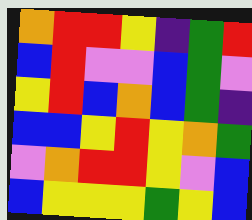[["orange", "red", "red", "yellow", "indigo", "green", "red"], ["blue", "red", "violet", "violet", "blue", "green", "violet"], ["yellow", "red", "blue", "orange", "blue", "green", "indigo"], ["blue", "blue", "yellow", "red", "yellow", "orange", "green"], ["violet", "orange", "red", "red", "yellow", "violet", "blue"], ["blue", "yellow", "yellow", "yellow", "green", "yellow", "blue"]]